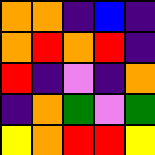[["orange", "orange", "indigo", "blue", "indigo"], ["orange", "red", "orange", "red", "indigo"], ["red", "indigo", "violet", "indigo", "orange"], ["indigo", "orange", "green", "violet", "green"], ["yellow", "orange", "red", "red", "yellow"]]